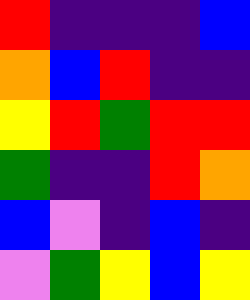[["red", "indigo", "indigo", "indigo", "blue"], ["orange", "blue", "red", "indigo", "indigo"], ["yellow", "red", "green", "red", "red"], ["green", "indigo", "indigo", "red", "orange"], ["blue", "violet", "indigo", "blue", "indigo"], ["violet", "green", "yellow", "blue", "yellow"]]